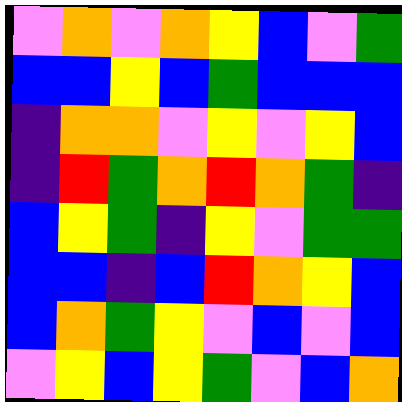[["violet", "orange", "violet", "orange", "yellow", "blue", "violet", "green"], ["blue", "blue", "yellow", "blue", "green", "blue", "blue", "blue"], ["indigo", "orange", "orange", "violet", "yellow", "violet", "yellow", "blue"], ["indigo", "red", "green", "orange", "red", "orange", "green", "indigo"], ["blue", "yellow", "green", "indigo", "yellow", "violet", "green", "green"], ["blue", "blue", "indigo", "blue", "red", "orange", "yellow", "blue"], ["blue", "orange", "green", "yellow", "violet", "blue", "violet", "blue"], ["violet", "yellow", "blue", "yellow", "green", "violet", "blue", "orange"]]